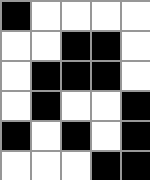[["black", "white", "white", "white", "white"], ["white", "white", "black", "black", "white"], ["white", "black", "black", "black", "white"], ["white", "black", "white", "white", "black"], ["black", "white", "black", "white", "black"], ["white", "white", "white", "black", "black"]]